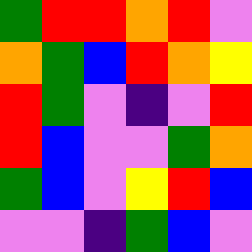[["green", "red", "red", "orange", "red", "violet"], ["orange", "green", "blue", "red", "orange", "yellow"], ["red", "green", "violet", "indigo", "violet", "red"], ["red", "blue", "violet", "violet", "green", "orange"], ["green", "blue", "violet", "yellow", "red", "blue"], ["violet", "violet", "indigo", "green", "blue", "violet"]]